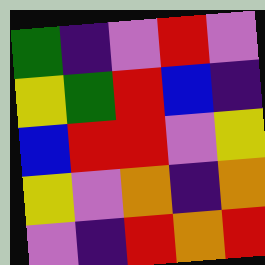[["green", "indigo", "violet", "red", "violet"], ["yellow", "green", "red", "blue", "indigo"], ["blue", "red", "red", "violet", "yellow"], ["yellow", "violet", "orange", "indigo", "orange"], ["violet", "indigo", "red", "orange", "red"]]